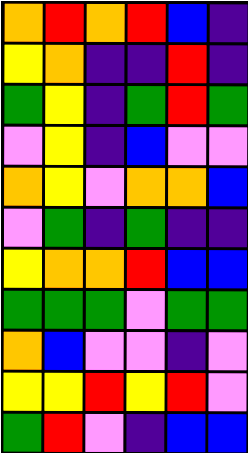[["orange", "red", "orange", "red", "blue", "indigo"], ["yellow", "orange", "indigo", "indigo", "red", "indigo"], ["green", "yellow", "indigo", "green", "red", "green"], ["violet", "yellow", "indigo", "blue", "violet", "violet"], ["orange", "yellow", "violet", "orange", "orange", "blue"], ["violet", "green", "indigo", "green", "indigo", "indigo"], ["yellow", "orange", "orange", "red", "blue", "blue"], ["green", "green", "green", "violet", "green", "green"], ["orange", "blue", "violet", "violet", "indigo", "violet"], ["yellow", "yellow", "red", "yellow", "red", "violet"], ["green", "red", "violet", "indigo", "blue", "blue"]]